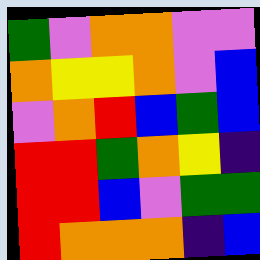[["green", "violet", "orange", "orange", "violet", "violet"], ["orange", "yellow", "yellow", "orange", "violet", "blue"], ["violet", "orange", "red", "blue", "green", "blue"], ["red", "red", "green", "orange", "yellow", "indigo"], ["red", "red", "blue", "violet", "green", "green"], ["red", "orange", "orange", "orange", "indigo", "blue"]]